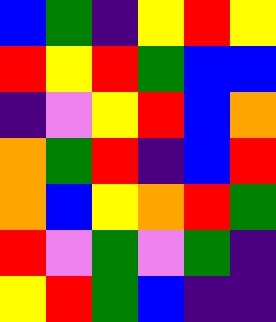[["blue", "green", "indigo", "yellow", "red", "yellow"], ["red", "yellow", "red", "green", "blue", "blue"], ["indigo", "violet", "yellow", "red", "blue", "orange"], ["orange", "green", "red", "indigo", "blue", "red"], ["orange", "blue", "yellow", "orange", "red", "green"], ["red", "violet", "green", "violet", "green", "indigo"], ["yellow", "red", "green", "blue", "indigo", "indigo"]]